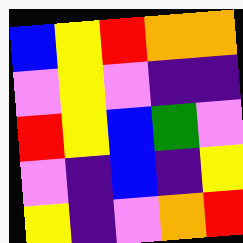[["blue", "yellow", "red", "orange", "orange"], ["violet", "yellow", "violet", "indigo", "indigo"], ["red", "yellow", "blue", "green", "violet"], ["violet", "indigo", "blue", "indigo", "yellow"], ["yellow", "indigo", "violet", "orange", "red"]]